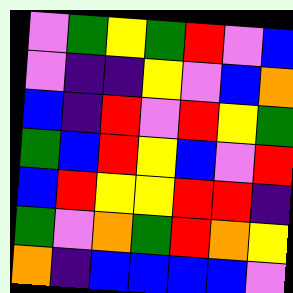[["violet", "green", "yellow", "green", "red", "violet", "blue"], ["violet", "indigo", "indigo", "yellow", "violet", "blue", "orange"], ["blue", "indigo", "red", "violet", "red", "yellow", "green"], ["green", "blue", "red", "yellow", "blue", "violet", "red"], ["blue", "red", "yellow", "yellow", "red", "red", "indigo"], ["green", "violet", "orange", "green", "red", "orange", "yellow"], ["orange", "indigo", "blue", "blue", "blue", "blue", "violet"]]